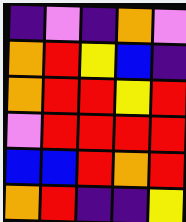[["indigo", "violet", "indigo", "orange", "violet"], ["orange", "red", "yellow", "blue", "indigo"], ["orange", "red", "red", "yellow", "red"], ["violet", "red", "red", "red", "red"], ["blue", "blue", "red", "orange", "red"], ["orange", "red", "indigo", "indigo", "yellow"]]